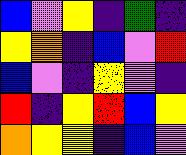[["blue", "violet", "yellow", "indigo", "green", "indigo"], ["yellow", "orange", "indigo", "blue", "violet", "red"], ["blue", "violet", "indigo", "yellow", "violet", "indigo"], ["red", "indigo", "yellow", "red", "blue", "yellow"], ["orange", "yellow", "yellow", "indigo", "blue", "violet"]]